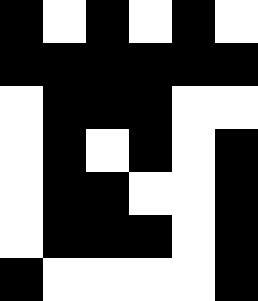[["black", "white", "black", "white", "black", "white"], ["black", "black", "black", "black", "black", "black"], ["white", "black", "black", "black", "white", "white"], ["white", "black", "white", "black", "white", "black"], ["white", "black", "black", "white", "white", "black"], ["white", "black", "black", "black", "white", "black"], ["black", "white", "white", "white", "white", "black"]]